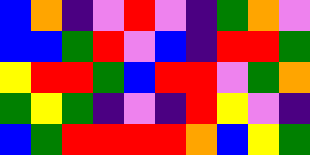[["blue", "orange", "indigo", "violet", "red", "violet", "indigo", "green", "orange", "violet"], ["blue", "blue", "green", "red", "violet", "blue", "indigo", "red", "red", "green"], ["yellow", "red", "red", "green", "blue", "red", "red", "violet", "green", "orange"], ["green", "yellow", "green", "indigo", "violet", "indigo", "red", "yellow", "violet", "indigo"], ["blue", "green", "red", "red", "red", "red", "orange", "blue", "yellow", "green"]]